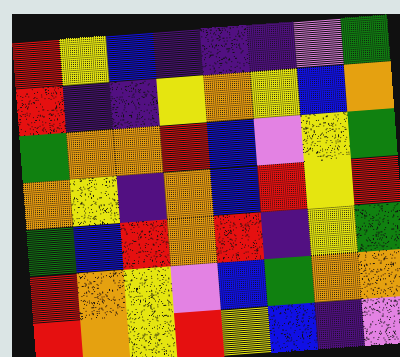[["red", "yellow", "blue", "indigo", "indigo", "indigo", "violet", "green"], ["red", "indigo", "indigo", "yellow", "orange", "yellow", "blue", "orange"], ["green", "orange", "orange", "red", "blue", "violet", "yellow", "green"], ["orange", "yellow", "indigo", "orange", "blue", "red", "yellow", "red"], ["green", "blue", "red", "orange", "red", "indigo", "yellow", "green"], ["red", "orange", "yellow", "violet", "blue", "green", "orange", "orange"], ["red", "orange", "yellow", "red", "yellow", "blue", "indigo", "violet"]]